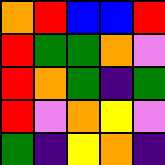[["orange", "red", "blue", "blue", "red"], ["red", "green", "green", "orange", "violet"], ["red", "orange", "green", "indigo", "green"], ["red", "violet", "orange", "yellow", "violet"], ["green", "indigo", "yellow", "orange", "indigo"]]